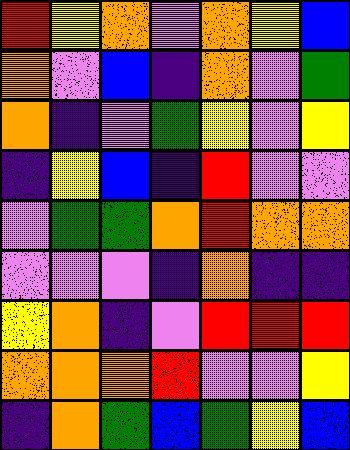[["red", "yellow", "orange", "violet", "orange", "yellow", "blue"], ["orange", "violet", "blue", "indigo", "orange", "violet", "green"], ["orange", "indigo", "violet", "green", "yellow", "violet", "yellow"], ["indigo", "yellow", "blue", "indigo", "red", "violet", "violet"], ["violet", "green", "green", "orange", "red", "orange", "orange"], ["violet", "violet", "violet", "indigo", "orange", "indigo", "indigo"], ["yellow", "orange", "indigo", "violet", "red", "red", "red"], ["orange", "orange", "orange", "red", "violet", "violet", "yellow"], ["indigo", "orange", "green", "blue", "green", "yellow", "blue"]]